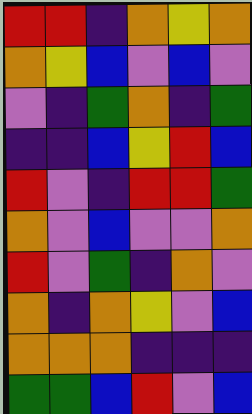[["red", "red", "indigo", "orange", "yellow", "orange"], ["orange", "yellow", "blue", "violet", "blue", "violet"], ["violet", "indigo", "green", "orange", "indigo", "green"], ["indigo", "indigo", "blue", "yellow", "red", "blue"], ["red", "violet", "indigo", "red", "red", "green"], ["orange", "violet", "blue", "violet", "violet", "orange"], ["red", "violet", "green", "indigo", "orange", "violet"], ["orange", "indigo", "orange", "yellow", "violet", "blue"], ["orange", "orange", "orange", "indigo", "indigo", "indigo"], ["green", "green", "blue", "red", "violet", "blue"]]